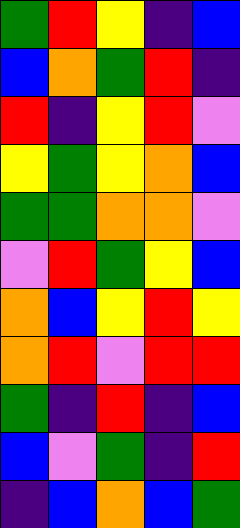[["green", "red", "yellow", "indigo", "blue"], ["blue", "orange", "green", "red", "indigo"], ["red", "indigo", "yellow", "red", "violet"], ["yellow", "green", "yellow", "orange", "blue"], ["green", "green", "orange", "orange", "violet"], ["violet", "red", "green", "yellow", "blue"], ["orange", "blue", "yellow", "red", "yellow"], ["orange", "red", "violet", "red", "red"], ["green", "indigo", "red", "indigo", "blue"], ["blue", "violet", "green", "indigo", "red"], ["indigo", "blue", "orange", "blue", "green"]]